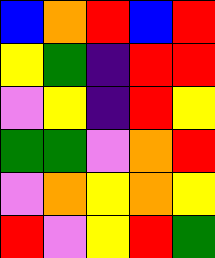[["blue", "orange", "red", "blue", "red"], ["yellow", "green", "indigo", "red", "red"], ["violet", "yellow", "indigo", "red", "yellow"], ["green", "green", "violet", "orange", "red"], ["violet", "orange", "yellow", "orange", "yellow"], ["red", "violet", "yellow", "red", "green"]]